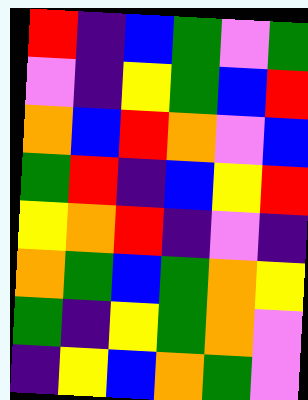[["red", "indigo", "blue", "green", "violet", "green"], ["violet", "indigo", "yellow", "green", "blue", "red"], ["orange", "blue", "red", "orange", "violet", "blue"], ["green", "red", "indigo", "blue", "yellow", "red"], ["yellow", "orange", "red", "indigo", "violet", "indigo"], ["orange", "green", "blue", "green", "orange", "yellow"], ["green", "indigo", "yellow", "green", "orange", "violet"], ["indigo", "yellow", "blue", "orange", "green", "violet"]]